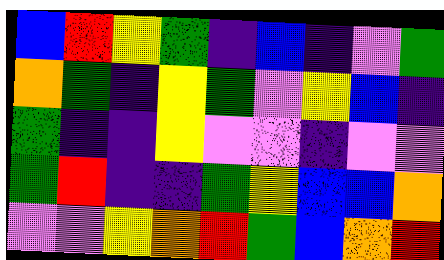[["blue", "red", "yellow", "green", "indigo", "blue", "indigo", "violet", "green"], ["orange", "green", "indigo", "yellow", "green", "violet", "yellow", "blue", "indigo"], ["green", "indigo", "indigo", "yellow", "violet", "violet", "indigo", "violet", "violet"], ["green", "red", "indigo", "indigo", "green", "yellow", "blue", "blue", "orange"], ["violet", "violet", "yellow", "orange", "red", "green", "blue", "orange", "red"]]